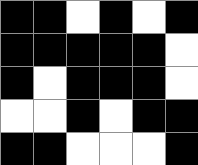[["black", "black", "white", "black", "white", "black"], ["black", "black", "black", "black", "black", "white"], ["black", "white", "black", "black", "black", "white"], ["white", "white", "black", "white", "black", "black"], ["black", "black", "white", "white", "white", "black"]]